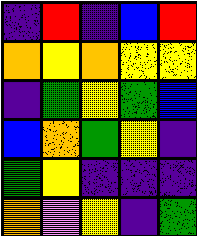[["indigo", "red", "indigo", "blue", "red"], ["orange", "yellow", "orange", "yellow", "yellow"], ["indigo", "green", "yellow", "green", "blue"], ["blue", "orange", "green", "yellow", "indigo"], ["green", "yellow", "indigo", "indigo", "indigo"], ["orange", "violet", "yellow", "indigo", "green"]]